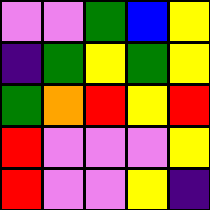[["violet", "violet", "green", "blue", "yellow"], ["indigo", "green", "yellow", "green", "yellow"], ["green", "orange", "red", "yellow", "red"], ["red", "violet", "violet", "violet", "yellow"], ["red", "violet", "violet", "yellow", "indigo"]]